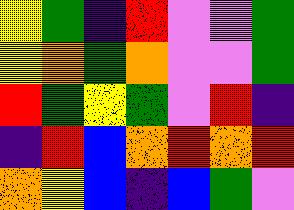[["yellow", "green", "indigo", "red", "violet", "violet", "green"], ["yellow", "orange", "green", "orange", "violet", "violet", "green"], ["red", "green", "yellow", "green", "violet", "red", "indigo"], ["indigo", "red", "blue", "orange", "red", "orange", "red"], ["orange", "yellow", "blue", "indigo", "blue", "green", "violet"]]